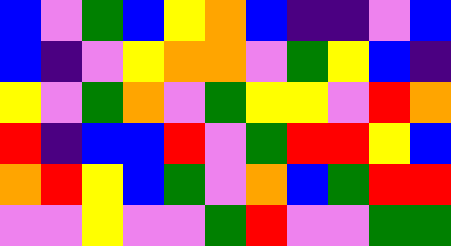[["blue", "violet", "green", "blue", "yellow", "orange", "blue", "indigo", "indigo", "violet", "blue"], ["blue", "indigo", "violet", "yellow", "orange", "orange", "violet", "green", "yellow", "blue", "indigo"], ["yellow", "violet", "green", "orange", "violet", "green", "yellow", "yellow", "violet", "red", "orange"], ["red", "indigo", "blue", "blue", "red", "violet", "green", "red", "red", "yellow", "blue"], ["orange", "red", "yellow", "blue", "green", "violet", "orange", "blue", "green", "red", "red"], ["violet", "violet", "yellow", "violet", "violet", "green", "red", "violet", "violet", "green", "green"]]